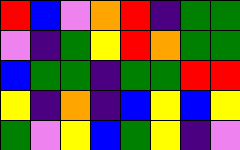[["red", "blue", "violet", "orange", "red", "indigo", "green", "green"], ["violet", "indigo", "green", "yellow", "red", "orange", "green", "green"], ["blue", "green", "green", "indigo", "green", "green", "red", "red"], ["yellow", "indigo", "orange", "indigo", "blue", "yellow", "blue", "yellow"], ["green", "violet", "yellow", "blue", "green", "yellow", "indigo", "violet"]]